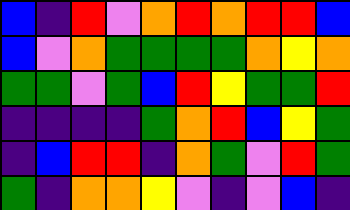[["blue", "indigo", "red", "violet", "orange", "red", "orange", "red", "red", "blue"], ["blue", "violet", "orange", "green", "green", "green", "green", "orange", "yellow", "orange"], ["green", "green", "violet", "green", "blue", "red", "yellow", "green", "green", "red"], ["indigo", "indigo", "indigo", "indigo", "green", "orange", "red", "blue", "yellow", "green"], ["indigo", "blue", "red", "red", "indigo", "orange", "green", "violet", "red", "green"], ["green", "indigo", "orange", "orange", "yellow", "violet", "indigo", "violet", "blue", "indigo"]]